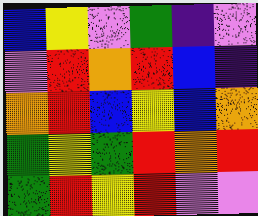[["blue", "yellow", "violet", "green", "indigo", "violet"], ["violet", "red", "orange", "red", "blue", "indigo"], ["orange", "red", "blue", "yellow", "blue", "orange"], ["green", "yellow", "green", "red", "orange", "red"], ["green", "red", "yellow", "red", "violet", "violet"]]